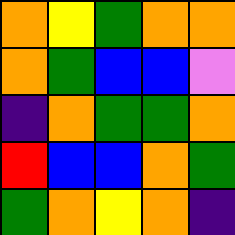[["orange", "yellow", "green", "orange", "orange"], ["orange", "green", "blue", "blue", "violet"], ["indigo", "orange", "green", "green", "orange"], ["red", "blue", "blue", "orange", "green"], ["green", "orange", "yellow", "orange", "indigo"]]